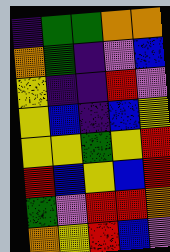[["indigo", "green", "green", "orange", "orange"], ["orange", "green", "indigo", "violet", "blue"], ["yellow", "indigo", "indigo", "red", "violet"], ["yellow", "blue", "indigo", "blue", "yellow"], ["yellow", "yellow", "green", "yellow", "red"], ["red", "blue", "yellow", "blue", "red"], ["green", "violet", "red", "red", "orange"], ["orange", "yellow", "red", "blue", "violet"]]